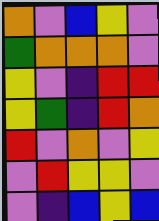[["orange", "violet", "blue", "yellow", "violet"], ["green", "orange", "orange", "orange", "violet"], ["yellow", "violet", "indigo", "red", "red"], ["yellow", "green", "indigo", "red", "orange"], ["red", "violet", "orange", "violet", "yellow"], ["violet", "red", "yellow", "yellow", "violet"], ["violet", "indigo", "blue", "yellow", "blue"]]